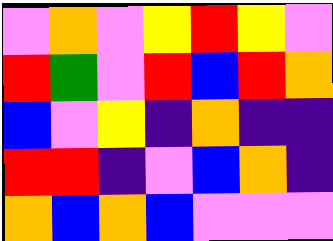[["violet", "orange", "violet", "yellow", "red", "yellow", "violet"], ["red", "green", "violet", "red", "blue", "red", "orange"], ["blue", "violet", "yellow", "indigo", "orange", "indigo", "indigo"], ["red", "red", "indigo", "violet", "blue", "orange", "indigo"], ["orange", "blue", "orange", "blue", "violet", "violet", "violet"]]